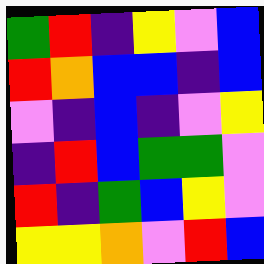[["green", "red", "indigo", "yellow", "violet", "blue"], ["red", "orange", "blue", "blue", "indigo", "blue"], ["violet", "indigo", "blue", "indigo", "violet", "yellow"], ["indigo", "red", "blue", "green", "green", "violet"], ["red", "indigo", "green", "blue", "yellow", "violet"], ["yellow", "yellow", "orange", "violet", "red", "blue"]]